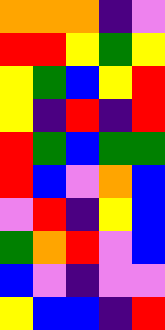[["orange", "orange", "orange", "indigo", "violet"], ["red", "red", "yellow", "green", "yellow"], ["yellow", "green", "blue", "yellow", "red"], ["yellow", "indigo", "red", "indigo", "red"], ["red", "green", "blue", "green", "green"], ["red", "blue", "violet", "orange", "blue"], ["violet", "red", "indigo", "yellow", "blue"], ["green", "orange", "red", "violet", "blue"], ["blue", "violet", "indigo", "violet", "violet"], ["yellow", "blue", "blue", "indigo", "red"]]